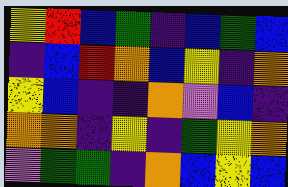[["yellow", "red", "blue", "green", "indigo", "blue", "green", "blue"], ["indigo", "blue", "red", "orange", "blue", "yellow", "indigo", "orange"], ["yellow", "blue", "indigo", "indigo", "orange", "violet", "blue", "indigo"], ["orange", "orange", "indigo", "yellow", "indigo", "green", "yellow", "orange"], ["violet", "green", "green", "indigo", "orange", "blue", "yellow", "blue"]]